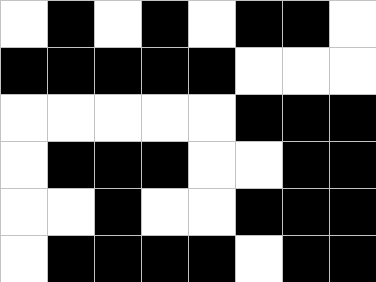[["white", "black", "white", "black", "white", "black", "black", "white"], ["black", "black", "black", "black", "black", "white", "white", "white"], ["white", "white", "white", "white", "white", "black", "black", "black"], ["white", "black", "black", "black", "white", "white", "black", "black"], ["white", "white", "black", "white", "white", "black", "black", "black"], ["white", "black", "black", "black", "black", "white", "black", "black"]]